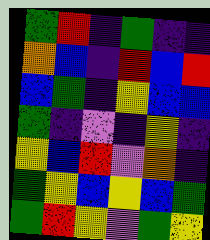[["green", "red", "indigo", "green", "indigo", "indigo"], ["orange", "blue", "indigo", "red", "blue", "red"], ["blue", "green", "indigo", "yellow", "blue", "blue"], ["green", "indigo", "violet", "indigo", "yellow", "indigo"], ["yellow", "blue", "red", "violet", "orange", "indigo"], ["green", "yellow", "blue", "yellow", "blue", "green"], ["green", "red", "yellow", "violet", "green", "yellow"]]